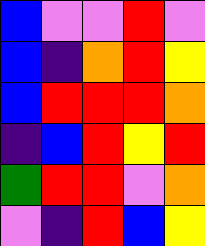[["blue", "violet", "violet", "red", "violet"], ["blue", "indigo", "orange", "red", "yellow"], ["blue", "red", "red", "red", "orange"], ["indigo", "blue", "red", "yellow", "red"], ["green", "red", "red", "violet", "orange"], ["violet", "indigo", "red", "blue", "yellow"]]